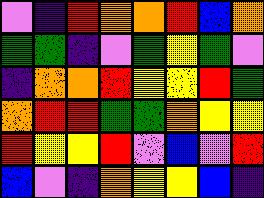[["violet", "indigo", "red", "orange", "orange", "red", "blue", "orange"], ["green", "green", "indigo", "violet", "green", "yellow", "green", "violet"], ["indigo", "orange", "orange", "red", "yellow", "yellow", "red", "green"], ["orange", "red", "red", "green", "green", "orange", "yellow", "yellow"], ["red", "yellow", "yellow", "red", "violet", "blue", "violet", "red"], ["blue", "violet", "indigo", "orange", "yellow", "yellow", "blue", "indigo"]]